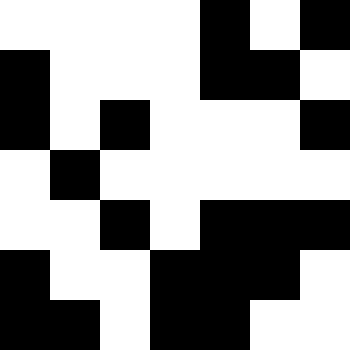[["white", "white", "white", "white", "black", "white", "black"], ["black", "white", "white", "white", "black", "black", "white"], ["black", "white", "black", "white", "white", "white", "black"], ["white", "black", "white", "white", "white", "white", "white"], ["white", "white", "black", "white", "black", "black", "black"], ["black", "white", "white", "black", "black", "black", "white"], ["black", "black", "white", "black", "black", "white", "white"]]